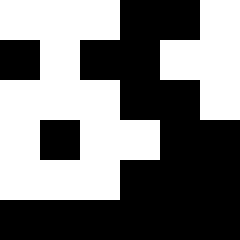[["white", "white", "white", "black", "black", "white"], ["black", "white", "black", "black", "white", "white"], ["white", "white", "white", "black", "black", "white"], ["white", "black", "white", "white", "black", "black"], ["white", "white", "white", "black", "black", "black"], ["black", "black", "black", "black", "black", "black"]]